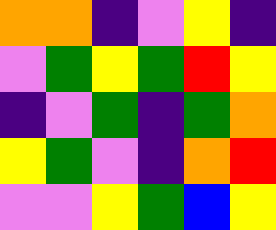[["orange", "orange", "indigo", "violet", "yellow", "indigo"], ["violet", "green", "yellow", "green", "red", "yellow"], ["indigo", "violet", "green", "indigo", "green", "orange"], ["yellow", "green", "violet", "indigo", "orange", "red"], ["violet", "violet", "yellow", "green", "blue", "yellow"]]